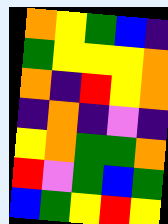[["orange", "yellow", "green", "blue", "indigo"], ["green", "yellow", "yellow", "yellow", "orange"], ["orange", "indigo", "red", "yellow", "orange"], ["indigo", "orange", "indigo", "violet", "indigo"], ["yellow", "orange", "green", "green", "orange"], ["red", "violet", "green", "blue", "green"], ["blue", "green", "yellow", "red", "yellow"]]